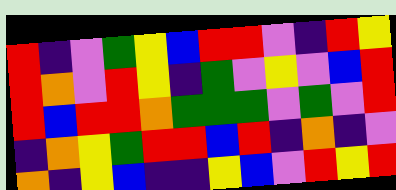[["red", "indigo", "violet", "green", "yellow", "blue", "red", "red", "violet", "indigo", "red", "yellow"], ["red", "orange", "violet", "red", "yellow", "indigo", "green", "violet", "yellow", "violet", "blue", "red"], ["red", "blue", "red", "red", "orange", "green", "green", "green", "violet", "green", "violet", "red"], ["indigo", "orange", "yellow", "green", "red", "red", "blue", "red", "indigo", "orange", "indigo", "violet"], ["orange", "indigo", "yellow", "blue", "indigo", "indigo", "yellow", "blue", "violet", "red", "yellow", "red"]]